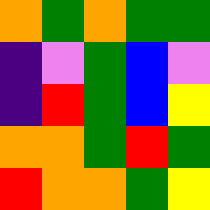[["orange", "green", "orange", "green", "green"], ["indigo", "violet", "green", "blue", "violet"], ["indigo", "red", "green", "blue", "yellow"], ["orange", "orange", "green", "red", "green"], ["red", "orange", "orange", "green", "yellow"]]